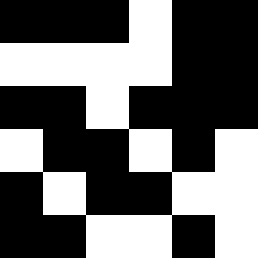[["black", "black", "black", "white", "black", "black"], ["white", "white", "white", "white", "black", "black"], ["black", "black", "white", "black", "black", "black"], ["white", "black", "black", "white", "black", "white"], ["black", "white", "black", "black", "white", "white"], ["black", "black", "white", "white", "black", "white"]]